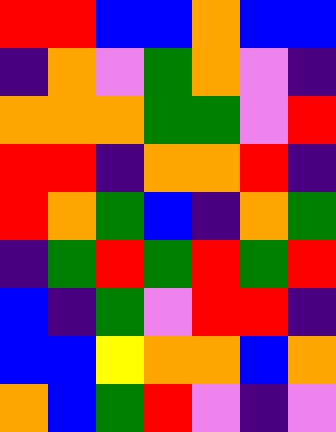[["red", "red", "blue", "blue", "orange", "blue", "blue"], ["indigo", "orange", "violet", "green", "orange", "violet", "indigo"], ["orange", "orange", "orange", "green", "green", "violet", "red"], ["red", "red", "indigo", "orange", "orange", "red", "indigo"], ["red", "orange", "green", "blue", "indigo", "orange", "green"], ["indigo", "green", "red", "green", "red", "green", "red"], ["blue", "indigo", "green", "violet", "red", "red", "indigo"], ["blue", "blue", "yellow", "orange", "orange", "blue", "orange"], ["orange", "blue", "green", "red", "violet", "indigo", "violet"]]